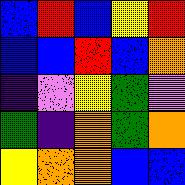[["blue", "red", "blue", "yellow", "red"], ["blue", "blue", "red", "blue", "orange"], ["indigo", "violet", "yellow", "green", "violet"], ["green", "indigo", "orange", "green", "orange"], ["yellow", "orange", "orange", "blue", "blue"]]